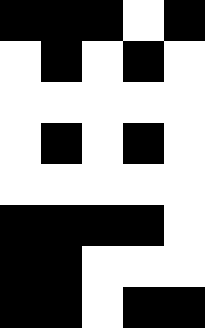[["black", "black", "black", "white", "black"], ["white", "black", "white", "black", "white"], ["white", "white", "white", "white", "white"], ["white", "black", "white", "black", "white"], ["white", "white", "white", "white", "white"], ["black", "black", "black", "black", "white"], ["black", "black", "white", "white", "white"], ["black", "black", "white", "black", "black"]]